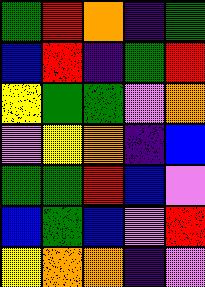[["green", "red", "orange", "indigo", "green"], ["blue", "red", "indigo", "green", "red"], ["yellow", "green", "green", "violet", "orange"], ["violet", "yellow", "orange", "indigo", "blue"], ["green", "green", "red", "blue", "violet"], ["blue", "green", "blue", "violet", "red"], ["yellow", "orange", "orange", "indigo", "violet"]]